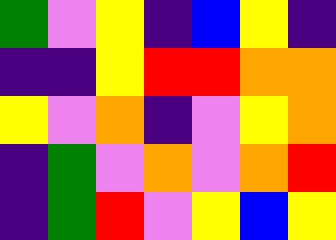[["green", "violet", "yellow", "indigo", "blue", "yellow", "indigo"], ["indigo", "indigo", "yellow", "red", "red", "orange", "orange"], ["yellow", "violet", "orange", "indigo", "violet", "yellow", "orange"], ["indigo", "green", "violet", "orange", "violet", "orange", "red"], ["indigo", "green", "red", "violet", "yellow", "blue", "yellow"]]